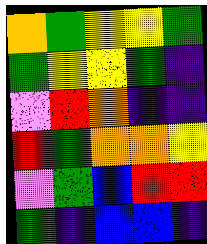[["orange", "green", "yellow", "yellow", "green"], ["green", "yellow", "yellow", "green", "indigo"], ["violet", "red", "orange", "indigo", "indigo"], ["red", "green", "orange", "orange", "yellow"], ["violet", "green", "blue", "red", "red"], ["green", "indigo", "blue", "blue", "indigo"]]